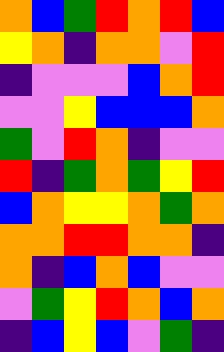[["orange", "blue", "green", "red", "orange", "red", "blue"], ["yellow", "orange", "indigo", "orange", "orange", "violet", "red"], ["indigo", "violet", "violet", "violet", "blue", "orange", "red"], ["violet", "violet", "yellow", "blue", "blue", "blue", "orange"], ["green", "violet", "red", "orange", "indigo", "violet", "violet"], ["red", "indigo", "green", "orange", "green", "yellow", "red"], ["blue", "orange", "yellow", "yellow", "orange", "green", "orange"], ["orange", "orange", "red", "red", "orange", "orange", "indigo"], ["orange", "indigo", "blue", "orange", "blue", "violet", "violet"], ["violet", "green", "yellow", "red", "orange", "blue", "orange"], ["indigo", "blue", "yellow", "blue", "violet", "green", "indigo"]]